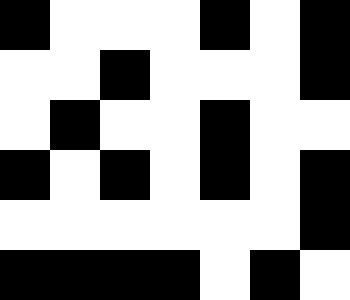[["black", "white", "white", "white", "black", "white", "black"], ["white", "white", "black", "white", "white", "white", "black"], ["white", "black", "white", "white", "black", "white", "white"], ["black", "white", "black", "white", "black", "white", "black"], ["white", "white", "white", "white", "white", "white", "black"], ["black", "black", "black", "black", "white", "black", "white"]]